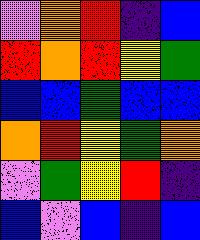[["violet", "orange", "red", "indigo", "blue"], ["red", "orange", "red", "yellow", "green"], ["blue", "blue", "green", "blue", "blue"], ["orange", "red", "yellow", "green", "orange"], ["violet", "green", "yellow", "red", "indigo"], ["blue", "violet", "blue", "indigo", "blue"]]